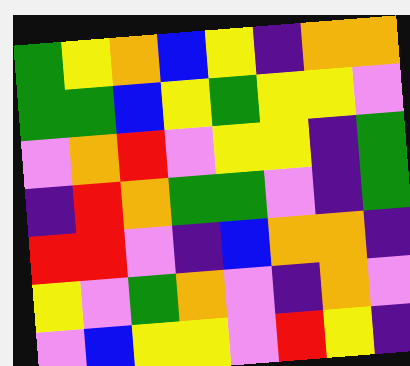[["green", "yellow", "orange", "blue", "yellow", "indigo", "orange", "orange"], ["green", "green", "blue", "yellow", "green", "yellow", "yellow", "violet"], ["violet", "orange", "red", "violet", "yellow", "yellow", "indigo", "green"], ["indigo", "red", "orange", "green", "green", "violet", "indigo", "green"], ["red", "red", "violet", "indigo", "blue", "orange", "orange", "indigo"], ["yellow", "violet", "green", "orange", "violet", "indigo", "orange", "violet"], ["violet", "blue", "yellow", "yellow", "violet", "red", "yellow", "indigo"]]